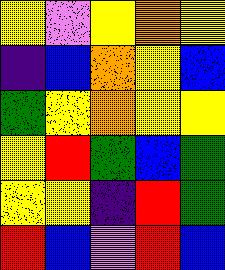[["yellow", "violet", "yellow", "orange", "yellow"], ["indigo", "blue", "orange", "yellow", "blue"], ["green", "yellow", "orange", "yellow", "yellow"], ["yellow", "red", "green", "blue", "green"], ["yellow", "yellow", "indigo", "red", "green"], ["red", "blue", "violet", "red", "blue"]]